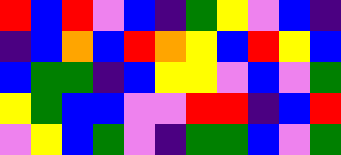[["red", "blue", "red", "violet", "blue", "indigo", "green", "yellow", "violet", "blue", "indigo"], ["indigo", "blue", "orange", "blue", "red", "orange", "yellow", "blue", "red", "yellow", "blue"], ["blue", "green", "green", "indigo", "blue", "yellow", "yellow", "violet", "blue", "violet", "green"], ["yellow", "green", "blue", "blue", "violet", "violet", "red", "red", "indigo", "blue", "red"], ["violet", "yellow", "blue", "green", "violet", "indigo", "green", "green", "blue", "violet", "green"]]